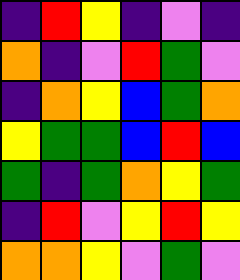[["indigo", "red", "yellow", "indigo", "violet", "indigo"], ["orange", "indigo", "violet", "red", "green", "violet"], ["indigo", "orange", "yellow", "blue", "green", "orange"], ["yellow", "green", "green", "blue", "red", "blue"], ["green", "indigo", "green", "orange", "yellow", "green"], ["indigo", "red", "violet", "yellow", "red", "yellow"], ["orange", "orange", "yellow", "violet", "green", "violet"]]